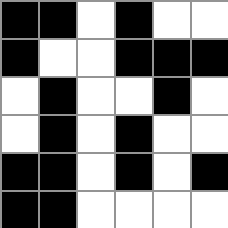[["black", "black", "white", "black", "white", "white"], ["black", "white", "white", "black", "black", "black"], ["white", "black", "white", "white", "black", "white"], ["white", "black", "white", "black", "white", "white"], ["black", "black", "white", "black", "white", "black"], ["black", "black", "white", "white", "white", "white"]]